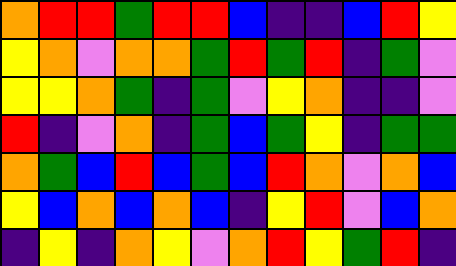[["orange", "red", "red", "green", "red", "red", "blue", "indigo", "indigo", "blue", "red", "yellow"], ["yellow", "orange", "violet", "orange", "orange", "green", "red", "green", "red", "indigo", "green", "violet"], ["yellow", "yellow", "orange", "green", "indigo", "green", "violet", "yellow", "orange", "indigo", "indigo", "violet"], ["red", "indigo", "violet", "orange", "indigo", "green", "blue", "green", "yellow", "indigo", "green", "green"], ["orange", "green", "blue", "red", "blue", "green", "blue", "red", "orange", "violet", "orange", "blue"], ["yellow", "blue", "orange", "blue", "orange", "blue", "indigo", "yellow", "red", "violet", "blue", "orange"], ["indigo", "yellow", "indigo", "orange", "yellow", "violet", "orange", "red", "yellow", "green", "red", "indigo"]]